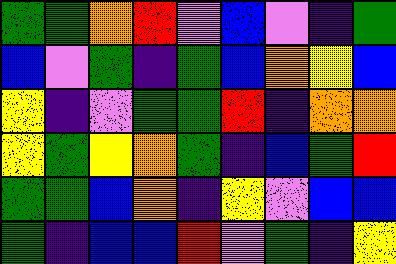[["green", "green", "orange", "red", "violet", "blue", "violet", "indigo", "green"], ["blue", "violet", "green", "indigo", "green", "blue", "orange", "yellow", "blue"], ["yellow", "indigo", "violet", "green", "green", "red", "indigo", "orange", "orange"], ["yellow", "green", "yellow", "orange", "green", "indigo", "blue", "green", "red"], ["green", "green", "blue", "orange", "indigo", "yellow", "violet", "blue", "blue"], ["green", "indigo", "blue", "blue", "red", "violet", "green", "indigo", "yellow"]]